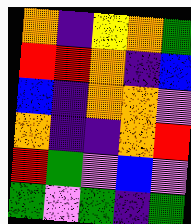[["orange", "indigo", "yellow", "orange", "green"], ["red", "red", "orange", "indigo", "blue"], ["blue", "indigo", "orange", "orange", "violet"], ["orange", "indigo", "indigo", "orange", "red"], ["red", "green", "violet", "blue", "violet"], ["green", "violet", "green", "indigo", "green"]]